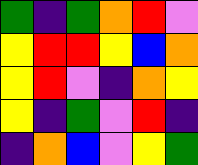[["green", "indigo", "green", "orange", "red", "violet"], ["yellow", "red", "red", "yellow", "blue", "orange"], ["yellow", "red", "violet", "indigo", "orange", "yellow"], ["yellow", "indigo", "green", "violet", "red", "indigo"], ["indigo", "orange", "blue", "violet", "yellow", "green"]]